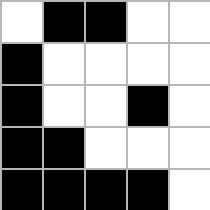[["white", "black", "black", "white", "white"], ["black", "white", "white", "white", "white"], ["black", "white", "white", "black", "white"], ["black", "black", "white", "white", "white"], ["black", "black", "black", "black", "white"]]